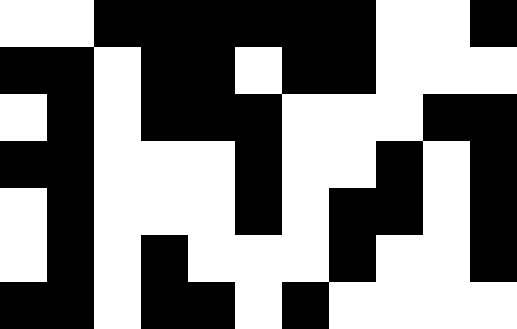[["white", "white", "black", "black", "black", "black", "black", "black", "white", "white", "black"], ["black", "black", "white", "black", "black", "white", "black", "black", "white", "white", "white"], ["white", "black", "white", "black", "black", "black", "white", "white", "white", "black", "black"], ["black", "black", "white", "white", "white", "black", "white", "white", "black", "white", "black"], ["white", "black", "white", "white", "white", "black", "white", "black", "black", "white", "black"], ["white", "black", "white", "black", "white", "white", "white", "black", "white", "white", "black"], ["black", "black", "white", "black", "black", "white", "black", "white", "white", "white", "white"]]